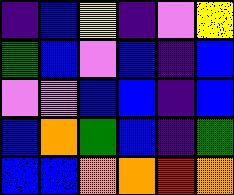[["indigo", "blue", "yellow", "indigo", "violet", "yellow"], ["green", "blue", "violet", "blue", "indigo", "blue"], ["violet", "violet", "blue", "blue", "indigo", "blue"], ["blue", "orange", "green", "blue", "indigo", "green"], ["blue", "blue", "orange", "orange", "red", "orange"]]